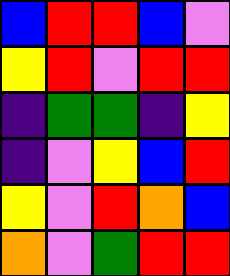[["blue", "red", "red", "blue", "violet"], ["yellow", "red", "violet", "red", "red"], ["indigo", "green", "green", "indigo", "yellow"], ["indigo", "violet", "yellow", "blue", "red"], ["yellow", "violet", "red", "orange", "blue"], ["orange", "violet", "green", "red", "red"]]